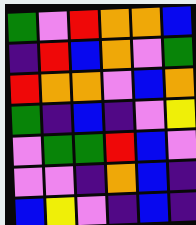[["green", "violet", "red", "orange", "orange", "blue"], ["indigo", "red", "blue", "orange", "violet", "green"], ["red", "orange", "orange", "violet", "blue", "orange"], ["green", "indigo", "blue", "indigo", "violet", "yellow"], ["violet", "green", "green", "red", "blue", "violet"], ["violet", "violet", "indigo", "orange", "blue", "indigo"], ["blue", "yellow", "violet", "indigo", "blue", "indigo"]]